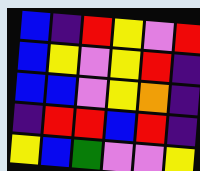[["blue", "indigo", "red", "yellow", "violet", "red"], ["blue", "yellow", "violet", "yellow", "red", "indigo"], ["blue", "blue", "violet", "yellow", "orange", "indigo"], ["indigo", "red", "red", "blue", "red", "indigo"], ["yellow", "blue", "green", "violet", "violet", "yellow"]]